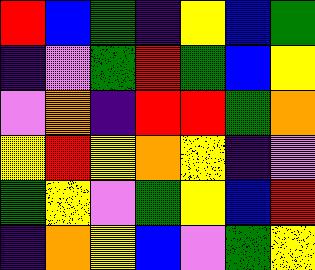[["red", "blue", "green", "indigo", "yellow", "blue", "green"], ["indigo", "violet", "green", "red", "green", "blue", "yellow"], ["violet", "orange", "indigo", "red", "red", "green", "orange"], ["yellow", "red", "yellow", "orange", "yellow", "indigo", "violet"], ["green", "yellow", "violet", "green", "yellow", "blue", "red"], ["indigo", "orange", "yellow", "blue", "violet", "green", "yellow"]]